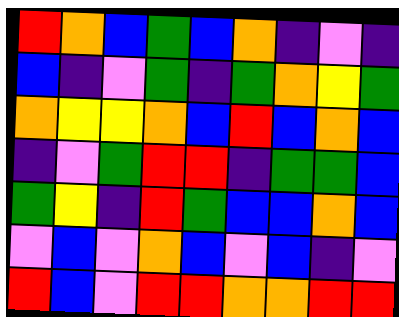[["red", "orange", "blue", "green", "blue", "orange", "indigo", "violet", "indigo"], ["blue", "indigo", "violet", "green", "indigo", "green", "orange", "yellow", "green"], ["orange", "yellow", "yellow", "orange", "blue", "red", "blue", "orange", "blue"], ["indigo", "violet", "green", "red", "red", "indigo", "green", "green", "blue"], ["green", "yellow", "indigo", "red", "green", "blue", "blue", "orange", "blue"], ["violet", "blue", "violet", "orange", "blue", "violet", "blue", "indigo", "violet"], ["red", "blue", "violet", "red", "red", "orange", "orange", "red", "red"]]